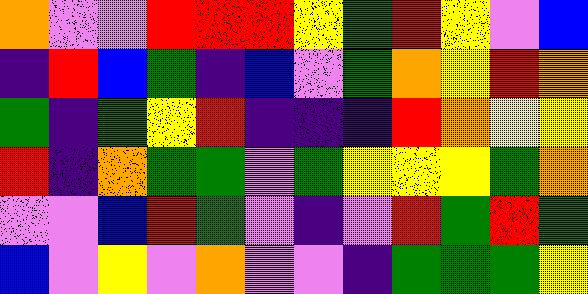[["orange", "violet", "violet", "red", "red", "red", "yellow", "green", "red", "yellow", "violet", "blue"], ["indigo", "red", "blue", "green", "indigo", "blue", "violet", "green", "orange", "yellow", "red", "orange"], ["green", "indigo", "green", "yellow", "red", "indigo", "indigo", "indigo", "red", "orange", "yellow", "yellow"], ["red", "indigo", "orange", "green", "green", "violet", "green", "yellow", "yellow", "yellow", "green", "orange"], ["violet", "violet", "blue", "red", "green", "violet", "indigo", "violet", "red", "green", "red", "green"], ["blue", "violet", "yellow", "violet", "orange", "violet", "violet", "indigo", "green", "green", "green", "yellow"]]